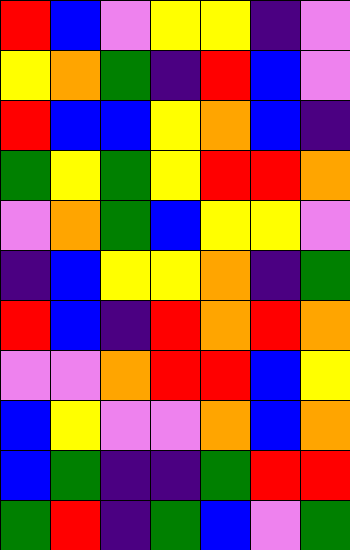[["red", "blue", "violet", "yellow", "yellow", "indigo", "violet"], ["yellow", "orange", "green", "indigo", "red", "blue", "violet"], ["red", "blue", "blue", "yellow", "orange", "blue", "indigo"], ["green", "yellow", "green", "yellow", "red", "red", "orange"], ["violet", "orange", "green", "blue", "yellow", "yellow", "violet"], ["indigo", "blue", "yellow", "yellow", "orange", "indigo", "green"], ["red", "blue", "indigo", "red", "orange", "red", "orange"], ["violet", "violet", "orange", "red", "red", "blue", "yellow"], ["blue", "yellow", "violet", "violet", "orange", "blue", "orange"], ["blue", "green", "indigo", "indigo", "green", "red", "red"], ["green", "red", "indigo", "green", "blue", "violet", "green"]]